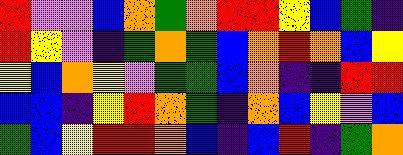[["red", "violet", "violet", "blue", "orange", "green", "orange", "red", "red", "yellow", "blue", "green", "indigo"], ["red", "yellow", "violet", "indigo", "green", "orange", "green", "blue", "orange", "red", "orange", "blue", "yellow"], ["yellow", "blue", "orange", "yellow", "violet", "green", "green", "blue", "orange", "indigo", "indigo", "red", "red"], ["blue", "blue", "indigo", "yellow", "red", "orange", "green", "indigo", "orange", "blue", "yellow", "violet", "blue"], ["green", "blue", "yellow", "red", "red", "orange", "blue", "indigo", "blue", "red", "indigo", "green", "orange"]]